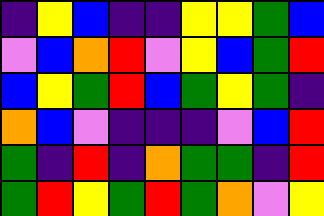[["indigo", "yellow", "blue", "indigo", "indigo", "yellow", "yellow", "green", "blue"], ["violet", "blue", "orange", "red", "violet", "yellow", "blue", "green", "red"], ["blue", "yellow", "green", "red", "blue", "green", "yellow", "green", "indigo"], ["orange", "blue", "violet", "indigo", "indigo", "indigo", "violet", "blue", "red"], ["green", "indigo", "red", "indigo", "orange", "green", "green", "indigo", "red"], ["green", "red", "yellow", "green", "red", "green", "orange", "violet", "yellow"]]